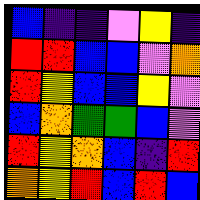[["blue", "indigo", "indigo", "violet", "yellow", "indigo"], ["red", "red", "blue", "blue", "violet", "orange"], ["red", "yellow", "blue", "blue", "yellow", "violet"], ["blue", "orange", "green", "green", "blue", "violet"], ["red", "yellow", "orange", "blue", "indigo", "red"], ["orange", "yellow", "red", "blue", "red", "blue"]]